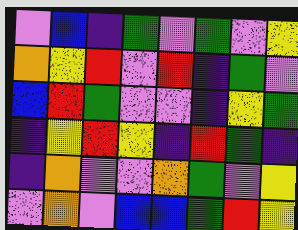[["violet", "blue", "indigo", "green", "violet", "green", "violet", "yellow"], ["orange", "yellow", "red", "violet", "red", "indigo", "green", "violet"], ["blue", "red", "green", "violet", "violet", "indigo", "yellow", "green"], ["indigo", "yellow", "red", "yellow", "indigo", "red", "green", "indigo"], ["indigo", "orange", "violet", "violet", "orange", "green", "violet", "yellow"], ["violet", "orange", "violet", "blue", "blue", "green", "red", "yellow"]]